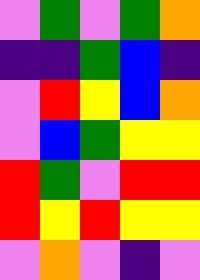[["violet", "green", "violet", "green", "orange"], ["indigo", "indigo", "green", "blue", "indigo"], ["violet", "red", "yellow", "blue", "orange"], ["violet", "blue", "green", "yellow", "yellow"], ["red", "green", "violet", "red", "red"], ["red", "yellow", "red", "yellow", "yellow"], ["violet", "orange", "violet", "indigo", "violet"]]